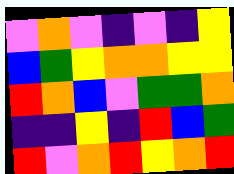[["violet", "orange", "violet", "indigo", "violet", "indigo", "yellow"], ["blue", "green", "yellow", "orange", "orange", "yellow", "yellow"], ["red", "orange", "blue", "violet", "green", "green", "orange"], ["indigo", "indigo", "yellow", "indigo", "red", "blue", "green"], ["red", "violet", "orange", "red", "yellow", "orange", "red"]]